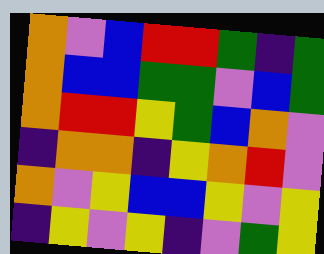[["orange", "violet", "blue", "red", "red", "green", "indigo", "green"], ["orange", "blue", "blue", "green", "green", "violet", "blue", "green"], ["orange", "red", "red", "yellow", "green", "blue", "orange", "violet"], ["indigo", "orange", "orange", "indigo", "yellow", "orange", "red", "violet"], ["orange", "violet", "yellow", "blue", "blue", "yellow", "violet", "yellow"], ["indigo", "yellow", "violet", "yellow", "indigo", "violet", "green", "yellow"]]